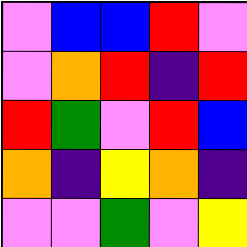[["violet", "blue", "blue", "red", "violet"], ["violet", "orange", "red", "indigo", "red"], ["red", "green", "violet", "red", "blue"], ["orange", "indigo", "yellow", "orange", "indigo"], ["violet", "violet", "green", "violet", "yellow"]]